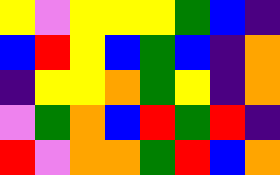[["yellow", "violet", "yellow", "yellow", "yellow", "green", "blue", "indigo"], ["blue", "red", "yellow", "blue", "green", "blue", "indigo", "orange"], ["indigo", "yellow", "yellow", "orange", "green", "yellow", "indigo", "orange"], ["violet", "green", "orange", "blue", "red", "green", "red", "indigo"], ["red", "violet", "orange", "orange", "green", "red", "blue", "orange"]]